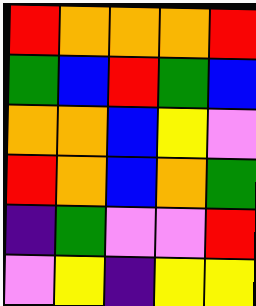[["red", "orange", "orange", "orange", "red"], ["green", "blue", "red", "green", "blue"], ["orange", "orange", "blue", "yellow", "violet"], ["red", "orange", "blue", "orange", "green"], ["indigo", "green", "violet", "violet", "red"], ["violet", "yellow", "indigo", "yellow", "yellow"]]